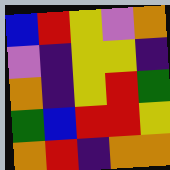[["blue", "red", "yellow", "violet", "orange"], ["violet", "indigo", "yellow", "yellow", "indigo"], ["orange", "indigo", "yellow", "red", "green"], ["green", "blue", "red", "red", "yellow"], ["orange", "red", "indigo", "orange", "orange"]]